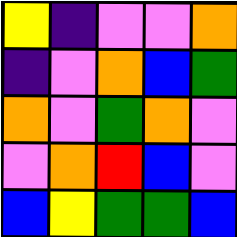[["yellow", "indigo", "violet", "violet", "orange"], ["indigo", "violet", "orange", "blue", "green"], ["orange", "violet", "green", "orange", "violet"], ["violet", "orange", "red", "blue", "violet"], ["blue", "yellow", "green", "green", "blue"]]